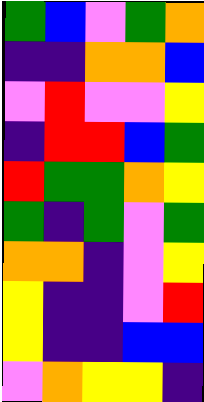[["green", "blue", "violet", "green", "orange"], ["indigo", "indigo", "orange", "orange", "blue"], ["violet", "red", "violet", "violet", "yellow"], ["indigo", "red", "red", "blue", "green"], ["red", "green", "green", "orange", "yellow"], ["green", "indigo", "green", "violet", "green"], ["orange", "orange", "indigo", "violet", "yellow"], ["yellow", "indigo", "indigo", "violet", "red"], ["yellow", "indigo", "indigo", "blue", "blue"], ["violet", "orange", "yellow", "yellow", "indigo"]]